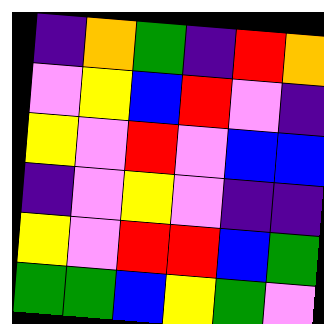[["indigo", "orange", "green", "indigo", "red", "orange"], ["violet", "yellow", "blue", "red", "violet", "indigo"], ["yellow", "violet", "red", "violet", "blue", "blue"], ["indigo", "violet", "yellow", "violet", "indigo", "indigo"], ["yellow", "violet", "red", "red", "blue", "green"], ["green", "green", "blue", "yellow", "green", "violet"]]